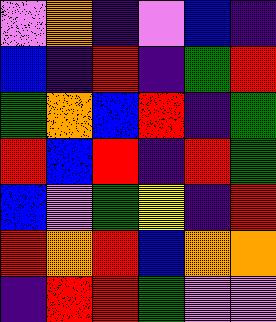[["violet", "orange", "indigo", "violet", "blue", "indigo"], ["blue", "indigo", "red", "indigo", "green", "red"], ["green", "orange", "blue", "red", "indigo", "green"], ["red", "blue", "red", "indigo", "red", "green"], ["blue", "violet", "green", "yellow", "indigo", "red"], ["red", "orange", "red", "blue", "orange", "orange"], ["indigo", "red", "red", "green", "violet", "violet"]]